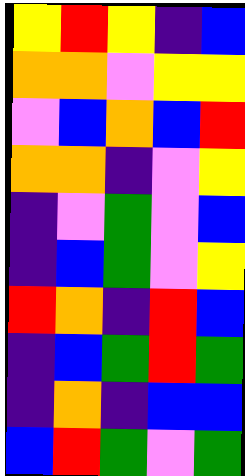[["yellow", "red", "yellow", "indigo", "blue"], ["orange", "orange", "violet", "yellow", "yellow"], ["violet", "blue", "orange", "blue", "red"], ["orange", "orange", "indigo", "violet", "yellow"], ["indigo", "violet", "green", "violet", "blue"], ["indigo", "blue", "green", "violet", "yellow"], ["red", "orange", "indigo", "red", "blue"], ["indigo", "blue", "green", "red", "green"], ["indigo", "orange", "indigo", "blue", "blue"], ["blue", "red", "green", "violet", "green"]]